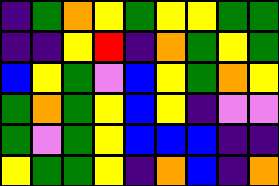[["indigo", "green", "orange", "yellow", "green", "yellow", "yellow", "green", "green"], ["indigo", "indigo", "yellow", "red", "indigo", "orange", "green", "yellow", "green"], ["blue", "yellow", "green", "violet", "blue", "yellow", "green", "orange", "yellow"], ["green", "orange", "green", "yellow", "blue", "yellow", "indigo", "violet", "violet"], ["green", "violet", "green", "yellow", "blue", "blue", "blue", "indigo", "indigo"], ["yellow", "green", "green", "yellow", "indigo", "orange", "blue", "indigo", "orange"]]